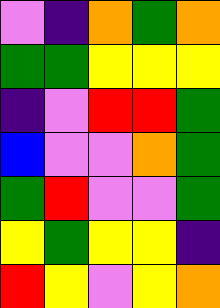[["violet", "indigo", "orange", "green", "orange"], ["green", "green", "yellow", "yellow", "yellow"], ["indigo", "violet", "red", "red", "green"], ["blue", "violet", "violet", "orange", "green"], ["green", "red", "violet", "violet", "green"], ["yellow", "green", "yellow", "yellow", "indigo"], ["red", "yellow", "violet", "yellow", "orange"]]